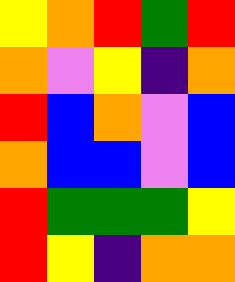[["yellow", "orange", "red", "green", "red"], ["orange", "violet", "yellow", "indigo", "orange"], ["red", "blue", "orange", "violet", "blue"], ["orange", "blue", "blue", "violet", "blue"], ["red", "green", "green", "green", "yellow"], ["red", "yellow", "indigo", "orange", "orange"]]